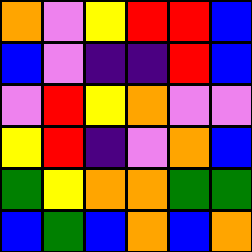[["orange", "violet", "yellow", "red", "red", "blue"], ["blue", "violet", "indigo", "indigo", "red", "blue"], ["violet", "red", "yellow", "orange", "violet", "violet"], ["yellow", "red", "indigo", "violet", "orange", "blue"], ["green", "yellow", "orange", "orange", "green", "green"], ["blue", "green", "blue", "orange", "blue", "orange"]]